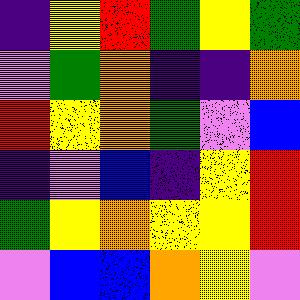[["indigo", "yellow", "red", "green", "yellow", "green"], ["violet", "green", "orange", "indigo", "indigo", "orange"], ["red", "yellow", "orange", "green", "violet", "blue"], ["indigo", "violet", "blue", "indigo", "yellow", "red"], ["green", "yellow", "orange", "yellow", "yellow", "red"], ["violet", "blue", "blue", "orange", "yellow", "violet"]]